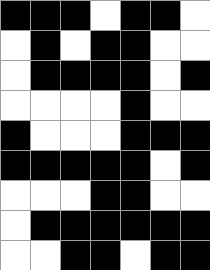[["black", "black", "black", "white", "black", "black", "white"], ["white", "black", "white", "black", "black", "white", "white"], ["white", "black", "black", "black", "black", "white", "black"], ["white", "white", "white", "white", "black", "white", "white"], ["black", "white", "white", "white", "black", "black", "black"], ["black", "black", "black", "black", "black", "white", "black"], ["white", "white", "white", "black", "black", "white", "white"], ["white", "black", "black", "black", "black", "black", "black"], ["white", "white", "black", "black", "white", "black", "black"]]